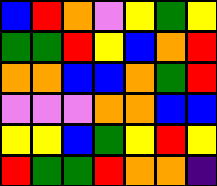[["blue", "red", "orange", "violet", "yellow", "green", "yellow"], ["green", "green", "red", "yellow", "blue", "orange", "red"], ["orange", "orange", "blue", "blue", "orange", "green", "red"], ["violet", "violet", "violet", "orange", "orange", "blue", "blue"], ["yellow", "yellow", "blue", "green", "yellow", "red", "yellow"], ["red", "green", "green", "red", "orange", "orange", "indigo"]]